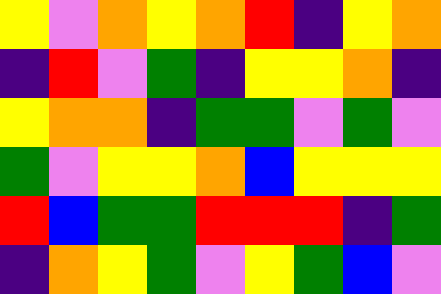[["yellow", "violet", "orange", "yellow", "orange", "red", "indigo", "yellow", "orange"], ["indigo", "red", "violet", "green", "indigo", "yellow", "yellow", "orange", "indigo"], ["yellow", "orange", "orange", "indigo", "green", "green", "violet", "green", "violet"], ["green", "violet", "yellow", "yellow", "orange", "blue", "yellow", "yellow", "yellow"], ["red", "blue", "green", "green", "red", "red", "red", "indigo", "green"], ["indigo", "orange", "yellow", "green", "violet", "yellow", "green", "blue", "violet"]]